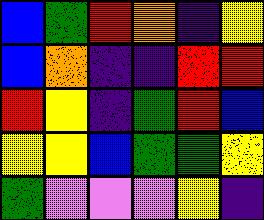[["blue", "green", "red", "orange", "indigo", "yellow"], ["blue", "orange", "indigo", "indigo", "red", "red"], ["red", "yellow", "indigo", "green", "red", "blue"], ["yellow", "yellow", "blue", "green", "green", "yellow"], ["green", "violet", "violet", "violet", "yellow", "indigo"]]